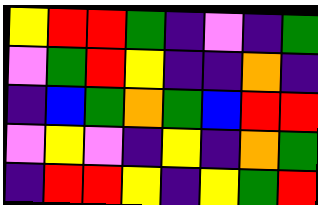[["yellow", "red", "red", "green", "indigo", "violet", "indigo", "green"], ["violet", "green", "red", "yellow", "indigo", "indigo", "orange", "indigo"], ["indigo", "blue", "green", "orange", "green", "blue", "red", "red"], ["violet", "yellow", "violet", "indigo", "yellow", "indigo", "orange", "green"], ["indigo", "red", "red", "yellow", "indigo", "yellow", "green", "red"]]